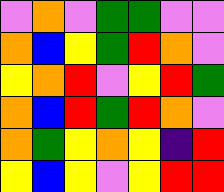[["violet", "orange", "violet", "green", "green", "violet", "violet"], ["orange", "blue", "yellow", "green", "red", "orange", "violet"], ["yellow", "orange", "red", "violet", "yellow", "red", "green"], ["orange", "blue", "red", "green", "red", "orange", "violet"], ["orange", "green", "yellow", "orange", "yellow", "indigo", "red"], ["yellow", "blue", "yellow", "violet", "yellow", "red", "red"]]